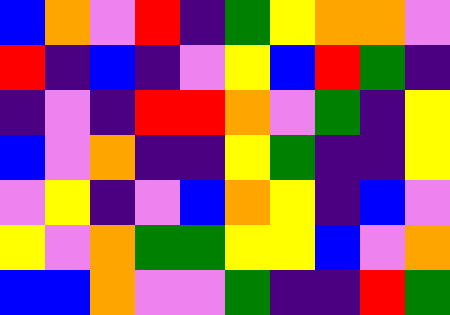[["blue", "orange", "violet", "red", "indigo", "green", "yellow", "orange", "orange", "violet"], ["red", "indigo", "blue", "indigo", "violet", "yellow", "blue", "red", "green", "indigo"], ["indigo", "violet", "indigo", "red", "red", "orange", "violet", "green", "indigo", "yellow"], ["blue", "violet", "orange", "indigo", "indigo", "yellow", "green", "indigo", "indigo", "yellow"], ["violet", "yellow", "indigo", "violet", "blue", "orange", "yellow", "indigo", "blue", "violet"], ["yellow", "violet", "orange", "green", "green", "yellow", "yellow", "blue", "violet", "orange"], ["blue", "blue", "orange", "violet", "violet", "green", "indigo", "indigo", "red", "green"]]